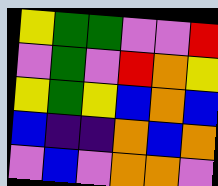[["yellow", "green", "green", "violet", "violet", "red"], ["violet", "green", "violet", "red", "orange", "yellow"], ["yellow", "green", "yellow", "blue", "orange", "blue"], ["blue", "indigo", "indigo", "orange", "blue", "orange"], ["violet", "blue", "violet", "orange", "orange", "violet"]]